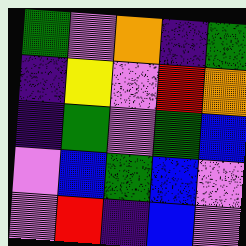[["green", "violet", "orange", "indigo", "green"], ["indigo", "yellow", "violet", "red", "orange"], ["indigo", "green", "violet", "green", "blue"], ["violet", "blue", "green", "blue", "violet"], ["violet", "red", "indigo", "blue", "violet"]]